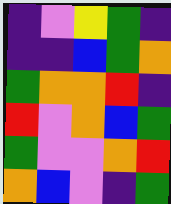[["indigo", "violet", "yellow", "green", "indigo"], ["indigo", "indigo", "blue", "green", "orange"], ["green", "orange", "orange", "red", "indigo"], ["red", "violet", "orange", "blue", "green"], ["green", "violet", "violet", "orange", "red"], ["orange", "blue", "violet", "indigo", "green"]]